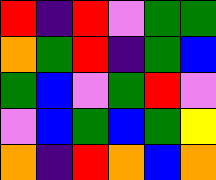[["red", "indigo", "red", "violet", "green", "green"], ["orange", "green", "red", "indigo", "green", "blue"], ["green", "blue", "violet", "green", "red", "violet"], ["violet", "blue", "green", "blue", "green", "yellow"], ["orange", "indigo", "red", "orange", "blue", "orange"]]